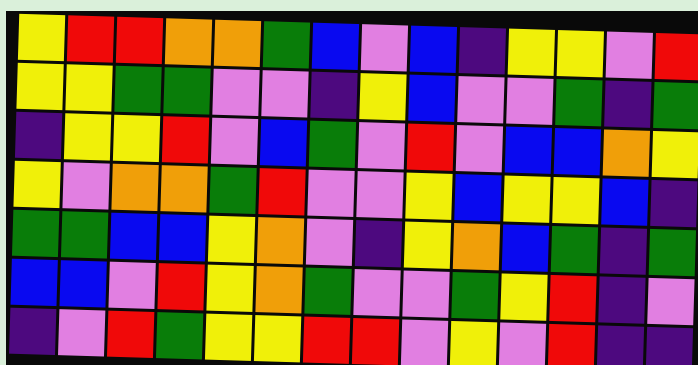[["yellow", "red", "red", "orange", "orange", "green", "blue", "violet", "blue", "indigo", "yellow", "yellow", "violet", "red"], ["yellow", "yellow", "green", "green", "violet", "violet", "indigo", "yellow", "blue", "violet", "violet", "green", "indigo", "green"], ["indigo", "yellow", "yellow", "red", "violet", "blue", "green", "violet", "red", "violet", "blue", "blue", "orange", "yellow"], ["yellow", "violet", "orange", "orange", "green", "red", "violet", "violet", "yellow", "blue", "yellow", "yellow", "blue", "indigo"], ["green", "green", "blue", "blue", "yellow", "orange", "violet", "indigo", "yellow", "orange", "blue", "green", "indigo", "green"], ["blue", "blue", "violet", "red", "yellow", "orange", "green", "violet", "violet", "green", "yellow", "red", "indigo", "violet"], ["indigo", "violet", "red", "green", "yellow", "yellow", "red", "red", "violet", "yellow", "violet", "red", "indigo", "indigo"]]